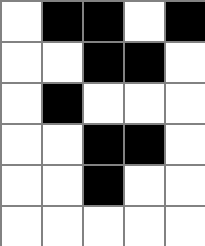[["white", "black", "black", "white", "black"], ["white", "white", "black", "black", "white"], ["white", "black", "white", "white", "white"], ["white", "white", "black", "black", "white"], ["white", "white", "black", "white", "white"], ["white", "white", "white", "white", "white"]]